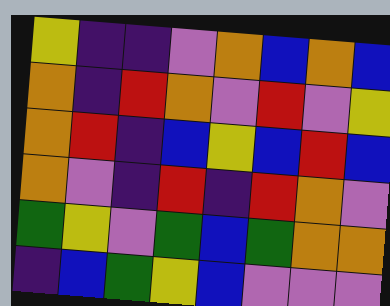[["yellow", "indigo", "indigo", "violet", "orange", "blue", "orange", "blue"], ["orange", "indigo", "red", "orange", "violet", "red", "violet", "yellow"], ["orange", "red", "indigo", "blue", "yellow", "blue", "red", "blue"], ["orange", "violet", "indigo", "red", "indigo", "red", "orange", "violet"], ["green", "yellow", "violet", "green", "blue", "green", "orange", "orange"], ["indigo", "blue", "green", "yellow", "blue", "violet", "violet", "violet"]]